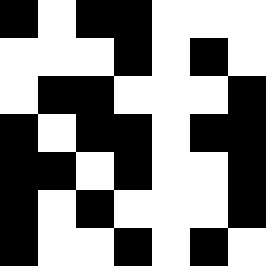[["black", "white", "black", "black", "white", "white", "white"], ["white", "white", "white", "black", "white", "black", "white"], ["white", "black", "black", "white", "white", "white", "black"], ["black", "white", "black", "black", "white", "black", "black"], ["black", "black", "white", "black", "white", "white", "black"], ["black", "white", "black", "white", "white", "white", "black"], ["black", "white", "white", "black", "white", "black", "white"]]